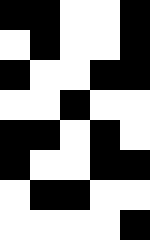[["black", "black", "white", "white", "black"], ["white", "black", "white", "white", "black"], ["black", "white", "white", "black", "black"], ["white", "white", "black", "white", "white"], ["black", "black", "white", "black", "white"], ["black", "white", "white", "black", "black"], ["white", "black", "black", "white", "white"], ["white", "white", "white", "white", "black"]]